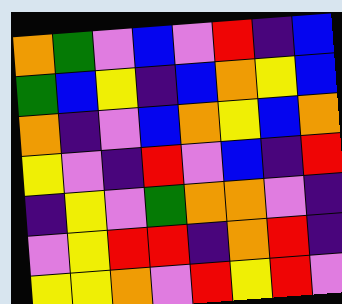[["orange", "green", "violet", "blue", "violet", "red", "indigo", "blue"], ["green", "blue", "yellow", "indigo", "blue", "orange", "yellow", "blue"], ["orange", "indigo", "violet", "blue", "orange", "yellow", "blue", "orange"], ["yellow", "violet", "indigo", "red", "violet", "blue", "indigo", "red"], ["indigo", "yellow", "violet", "green", "orange", "orange", "violet", "indigo"], ["violet", "yellow", "red", "red", "indigo", "orange", "red", "indigo"], ["yellow", "yellow", "orange", "violet", "red", "yellow", "red", "violet"]]